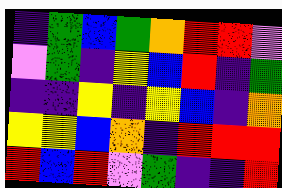[["indigo", "green", "blue", "green", "orange", "red", "red", "violet"], ["violet", "green", "indigo", "yellow", "blue", "red", "indigo", "green"], ["indigo", "indigo", "yellow", "indigo", "yellow", "blue", "indigo", "orange"], ["yellow", "yellow", "blue", "orange", "indigo", "red", "red", "red"], ["red", "blue", "red", "violet", "green", "indigo", "indigo", "red"]]